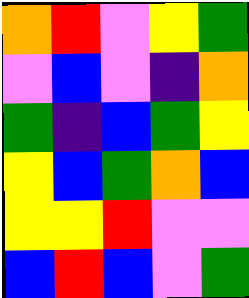[["orange", "red", "violet", "yellow", "green"], ["violet", "blue", "violet", "indigo", "orange"], ["green", "indigo", "blue", "green", "yellow"], ["yellow", "blue", "green", "orange", "blue"], ["yellow", "yellow", "red", "violet", "violet"], ["blue", "red", "blue", "violet", "green"]]